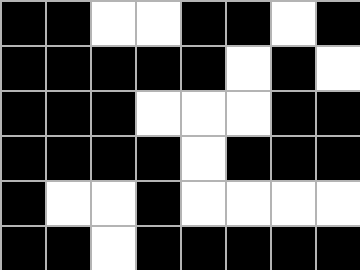[["black", "black", "white", "white", "black", "black", "white", "black"], ["black", "black", "black", "black", "black", "white", "black", "white"], ["black", "black", "black", "white", "white", "white", "black", "black"], ["black", "black", "black", "black", "white", "black", "black", "black"], ["black", "white", "white", "black", "white", "white", "white", "white"], ["black", "black", "white", "black", "black", "black", "black", "black"]]